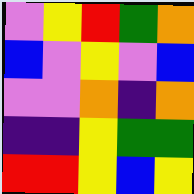[["violet", "yellow", "red", "green", "orange"], ["blue", "violet", "yellow", "violet", "blue"], ["violet", "violet", "orange", "indigo", "orange"], ["indigo", "indigo", "yellow", "green", "green"], ["red", "red", "yellow", "blue", "yellow"]]